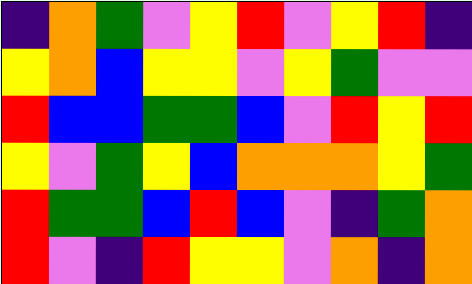[["indigo", "orange", "green", "violet", "yellow", "red", "violet", "yellow", "red", "indigo"], ["yellow", "orange", "blue", "yellow", "yellow", "violet", "yellow", "green", "violet", "violet"], ["red", "blue", "blue", "green", "green", "blue", "violet", "red", "yellow", "red"], ["yellow", "violet", "green", "yellow", "blue", "orange", "orange", "orange", "yellow", "green"], ["red", "green", "green", "blue", "red", "blue", "violet", "indigo", "green", "orange"], ["red", "violet", "indigo", "red", "yellow", "yellow", "violet", "orange", "indigo", "orange"]]